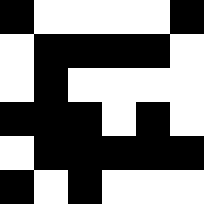[["black", "white", "white", "white", "white", "black"], ["white", "black", "black", "black", "black", "white"], ["white", "black", "white", "white", "white", "white"], ["black", "black", "black", "white", "black", "white"], ["white", "black", "black", "black", "black", "black"], ["black", "white", "black", "white", "white", "white"]]